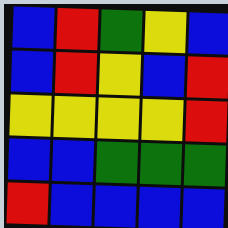[["blue", "red", "green", "yellow", "blue"], ["blue", "red", "yellow", "blue", "red"], ["yellow", "yellow", "yellow", "yellow", "red"], ["blue", "blue", "green", "green", "green"], ["red", "blue", "blue", "blue", "blue"]]